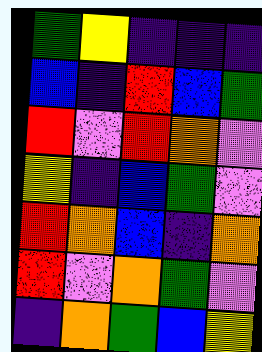[["green", "yellow", "indigo", "indigo", "indigo"], ["blue", "indigo", "red", "blue", "green"], ["red", "violet", "red", "orange", "violet"], ["yellow", "indigo", "blue", "green", "violet"], ["red", "orange", "blue", "indigo", "orange"], ["red", "violet", "orange", "green", "violet"], ["indigo", "orange", "green", "blue", "yellow"]]